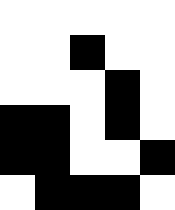[["white", "white", "white", "white", "white"], ["white", "white", "black", "white", "white"], ["white", "white", "white", "black", "white"], ["black", "black", "white", "black", "white"], ["black", "black", "white", "white", "black"], ["white", "black", "black", "black", "white"]]